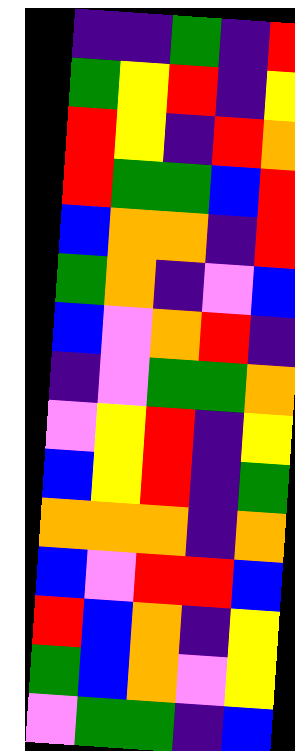[["indigo", "indigo", "green", "indigo", "red"], ["green", "yellow", "red", "indigo", "yellow"], ["red", "yellow", "indigo", "red", "orange"], ["red", "green", "green", "blue", "red"], ["blue", "orange", "orange", "indigo", "red"], ["green", "orange", "indigo", "violet", "blue"], ["blue", "violet", "orange", "red", "indigo"], ["indigo", "violet", "green", "green", "orange"], ["violet", "yellow", "red", "indigo", "yellow"], ["blue", "yellow", "red", "indigo", "green"], ["orange", "orange", "orange", "indigo", "orange"], ["blue", "violet", "red", "red", "blue"], ["red", "blue", "orange", "indigo", "yellow"], ["green", "blue", "orange", "violet", "yellow"], ["violet", "green", "green", "indigo", "blue"]]